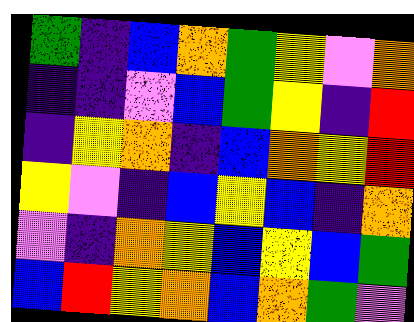[["green", "indigo", "blue", "orange", "green", "yellow", "violet", "orange"], ["indigo", "indigo", "violet", "blue", "green", "yellow", "indigo", "red"], ["indigo", "yellow", "orange", "indigo", "blue", "orange", "yellow", "red"], ["yellow", "violet", "indigo", "blue", "yellow", "blue", "indigo", "orange"], ["violet", "indigo", "orange", "yellow", "blue", "yellow", "blue", "green"], ["blue", "red", "yellow", "orange", "blue", "orange", "green", "violet"]]